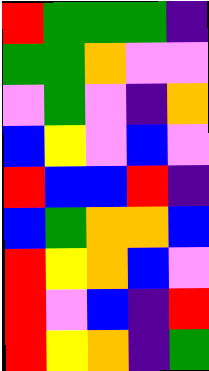[["red", "green", "green", "green", "indigo"], ["green", "green", "orange", "violet", "violet"], ["violet", "green", "violet", "indigo", "orange"], ["blue", "yellow", "violet", "blue", "violet"], ["red", "blue", "blue", "red", "indigo"], ["blue", "green", "orange", "orange", "blue"], ["red", "yellow", "orange", "blue", "violet"], ["red", "violet", "blue", "indigo", "red"], ["red", "yellow", "orange", "indigo", "green"]]